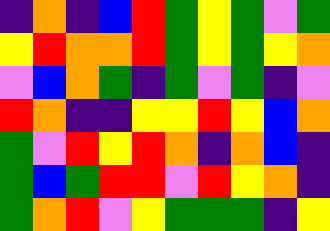[["indigo", "orange", "indigo", "blue", "red", "green", "yellow", "green", "violet", "green"], ["yellow", "red", "orange", "orange", "red", "green", "yellow", "green", "yellow", "orange"], ["violet", "blue", "orange", "green", "indigo", "green", "violet", "green", "indigo", "violet"], ["red", "orange", "indigo", "indigo", "yellow", "yellow", "red", "yellow", "blue", "orange"], ["green", "violet", "red", "yellow", "red", "orange", "indigo", "orange", "blue", "indigo"], ["green", "blue", "green", "red", "red", "violet", "red", "yellow", "orange", "indigo"], ["green", "orange", "red", "violet", "yellow", "green", "green", "green", "indigo", "yellow"]]